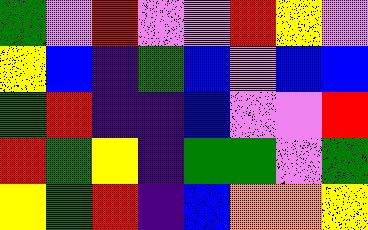[["green", "violet", "red", "violet", "violet", "red", "yellow", "violet"], ["yellow", "blue", "indigo", "green", "blue", "violet", "blue", "blue"], ["green", "red", "indigo", "indigo", "blue", "violet", "violet", "red"], ["red", "green", "yellow", "indigo", "green", "green", "violet", "green"], ["yellow", "green", "red", "indigo", "blue", "orange", "orange", "yellow"]]